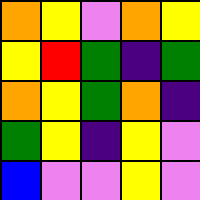[["orange", "yellow", "violet", "orange", "yellow"], ["yellow", "red", "green", "indigo", "green"], ["orange", "yellow", "green", "orange", "indigo"], ["green", "yellow", "indigo", "yellow", "violet"], ["blue", "violet", "violet", "yellow", "violet"]]